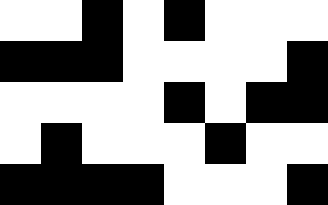[["white", "white", "black", "white", "black", "white", "white", "white"], ["black", "black", "black", "white", "white", "white", "white", "black"], ["white", "white", "white", "white", "black", "white", "black", "black"], ["white", "black", "white", "white", "white", "black", "white", "white"], ["black", "black", "black", "black", "white", "white", "white", "black"]]